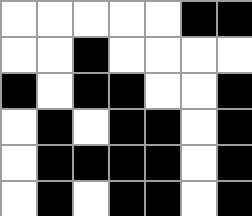[["white", "white", "white", "white", "white", "black", "black"], ["white", "white", "black", "white", "white", "white", "white"], ["black", "white", "black", "black", "white", "white", "black"], ["white", "black", "white", "black", "black", "white", "black"], ["white", "black", "black", "black", "black", "white", "black"], ["white", "black", "white", "black", "black", "white", "black"]]